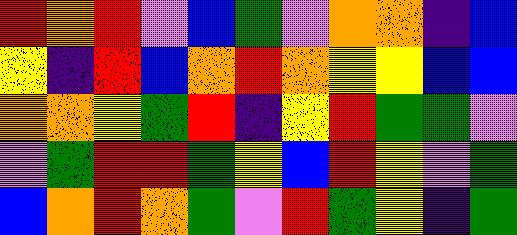[["red", "orange", "red", "violet", "blue", "green", "violet", "orange", "orange", "indigo", "blue"], ["yellow", "indigo", "red", "blue", "orange", "red", "orange", "yellow", "yellow", "blue", "blue"], ["orange", "orange", "yellow", "green", "red", "indigo", "yellow", "red", "green", "green", "violet"], ["violet", "green", "red", "red", "green", "yellow", "blue", "red", "yellow", "violet", "green"], ["blue", "orange", "red", "orange", "green", "violet", "red", "green", "yellow", "indigo", "green"]]